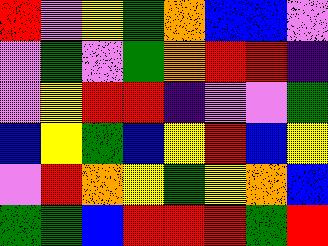[["red", "violet", "yellow", "green", "orange", "blue", "blue", "violet"], ["violet", "green", "violet", "green", "orange", "red", "red", "indigo"], ["violet", "yellow", "red", "red", "indigo", "violet", "violet", "green"], ["blue", "yellow", "green", "blue", "yellow", "red", "blue", "yellow"], ["violet", "red", "orange", "yellow", "green", "yellow", "orange", "blue"], ["green", "green", "blue", "red", "red", "red", "green", "red"]]